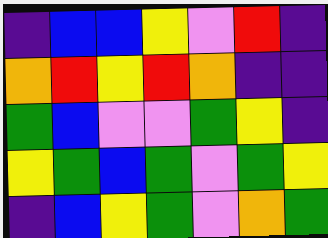[["indigo", "blue", "blue", "yellow", "violet", "red", "indigo"], ["orange", "red", "yellow", "red", "orange", "indigo", "indigo"], ["green", "blue", "violet", "violet", "green", "yellow", "indigo"], ["yellow", "green", "blue", "green", "violet", "green", "yellow"], ["indigo", "blue", "yellow", "green", "violet", "orange", "green"]]